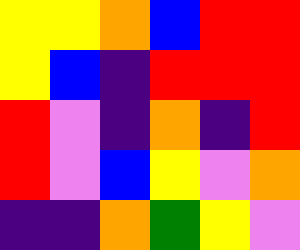[["yellow", "yellow", "orange", "blue", "red", "red"], ["yellow", "blue", "indigo", "red", "red", "red"], ["red", "violet", "indigo", "orange", "indigo", "red"], ["red", "violet", "blue", "yellow", "violet", "orange"], ["indigo", "indigo", "orange", "green", "yellow", "violet"]]